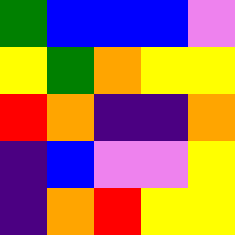[["green", "blue", "blue", "blue", "violet"], ["yellow", "green", "orange", "yellow", "yellow"], ["red", "orange", "indigo", "indigo", "orange"], ["indigo", "blue", "violet", "violet", "yellow"], ["indigo", "orange", "red", "yellow", "yellow"]]